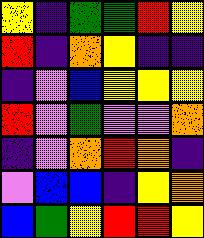[["yellow", "indigo", "green", "green", "red", "yellow"], ["red", "indigo", "orange", "yellow", "indigo", "indigo"], ["indigo", "violet", "blue", "yellow", "yellow", "yellow"], ["red", "violet", "green", "violet", "violet", "orange"], ["indigo", "violet", "orange", "red", "orange", "indigo"], ["violet", "blue", "blue", "indigo", "yellow", "orange"], ["blue", "green", "yellow", "red", "red", "yellow"]]